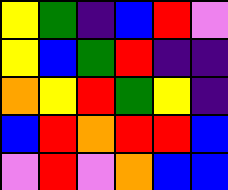[["yellow", "green", "indigo", "blue", "red", "violet"], ["yellow", "blue", "green", "red", "indigo", "indigo"], ["orange", "yellow", "red", "green", "yellow", "indigo"], ["blue", "red", "orange", "red", "red", "blue"], ["violet", "red", "violet", "orange", "blue", "blue"]]